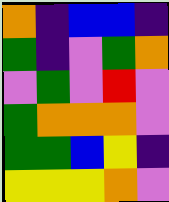[["orange", "indigo", "blue", "blue", "indigo"], ["green", "indigo", "violet", "green", "orange"], ["violet", "green", "violet", "red", "violet"], ["green", "orange", "orange", "orange", "violet"], ["green", "green", "blue", "yellow", "indigo"], ["yellow", "yellow", "yellow", "orange", "violet"]]